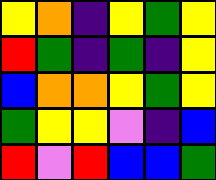[["yellow", "orange", "indigo", "yellow", "green", "yellow"], ["red", "green", "indigo", "green", "indigo", "yellow"], ["blue", "orange", "orange", "yellow", "green", "yellow"], ["green", "yellow", "yellow", "violet", "indigo", "blue"], ["red", "violet", "red", "blue", "blue", "green"]]